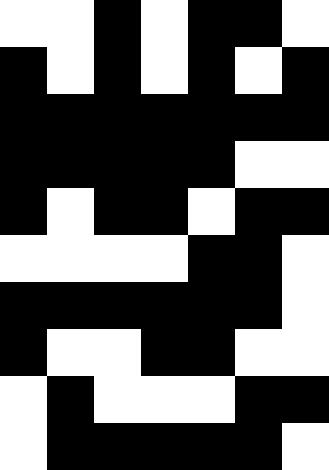[["white", "white", "black", "white", "black", "black", "white"], ["black", "white", "black", "white", "black", "white", "black"], ["black", "black", "black", "black", "black", "black", "black"], ["black", "black", "black", "black", "black", "white", "white"], ["black", "white", "black", "black", "white", "black", "black"], ["white", "white", "white", "white", "black", "black", "white"], ["black", "black", "black", "black", "black", "black", "white"], ["black", "white", "white", "black", "black", "white", "white"], ["white", "black", "white", "white", "white", "black", "black"], ["white", "black", "black", "black", "black", "black", "white"]]